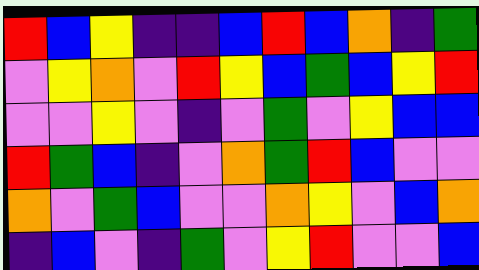[["red", "blue", "yellow", "indigo", "indigo", "blue", "red", "blue", "orange", "indigo", "green"], ["violet", "yellow", "orange", "violet", "red", "yellow", "blue", "green", "blue", "yellow", "red"], ["violet", "violet", "yellow", "violet", "indigo", "violet", "green", "violet", "yellow", "blue", "blue"], ["red", "green", "blue", "indigo", "violet", "orange", "green", "red", "blue", "violet", "violet"], ["orange", "violet", "green", "blue", "violet", "violet", "orange", "yellow", "violet", "blue", "orange"], ["indigo", "blue", "violet", "indigo", "green", "violet", "yellow", "red", "violet", "violet", "blue"]]